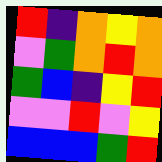[["red", "indigo", "orange", "yellow", "orange"], ["violet", "green", "orange", "red", "orange"], ["green", "blue", "indigo", "yellow", "red"], ["violet", "violet", "red", "violet", "yellow"], ["blue", "blue", "blue", "green", "red"]]